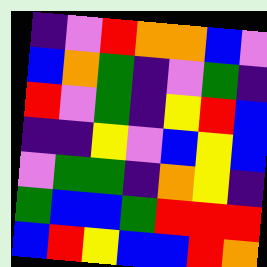[["indigo", "violet", "red", "orange", "orange", "blue", "violet"], ["blue", "orange", "green", "indigo", "violet", "green", "indigo"], ["red", "violet", "green", "indigo", "yellow", "red", "blue"], ["indigo", "indigo", "yellow", "violet", "blue", "yellow", "blue"], ["violet", "green", "green", "indigo", "orange", "yellow", "indigo"], ["green", "blue", "blue", "green", "red", "red", "red"], ["blue", "red", "yellow", "blue", "blue", "red", "orange"]]